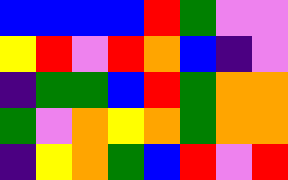[["blue", "blue", "blue", "blue", "red", "green", "violet", "violet"], ["yellow", "red", "violet", "red", "orange", "blue", "indigo", "violet"], ["indigo", "green", "green", "blue", "red", "green", "orange", "orange"], ["green", "violet", "orange", "yellow", "orange", "green", "orange", "orange"], ["indigo", "yellow", "orange", "green", "blue", "red", "violet", "red"]]